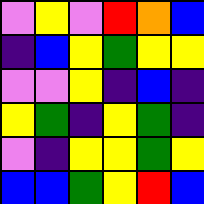[["violet", "yellow", "violet", "red", "orange", "blue"], ["indigo", "blue", "yellow", "green", "yellow", "yellow"], ["violet", "violet", "yellow", "indigo", "blue", "indigo"], ["yellow", "green", "indigo", "yellow", "green", "indigo"], ["violet", "indigo", "yellow", "yellow", "green", "yellow"], ["blue", "blue", "green", "yellow", "red", "blue"]]